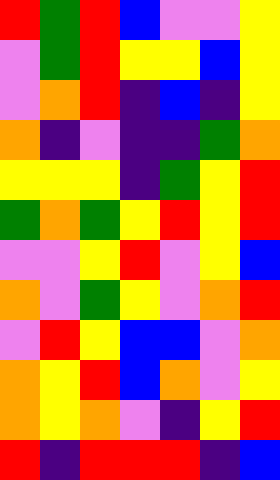[["red", "green", "red", "blue", "violet", "violet", "yellow"], ["violet", "green", "red", "yellow", "yellow", "blue", "yellow"], ["violet", "orange", "red", "indigo", "blue", "indigo", "yellow"], ["orange", "indigo", "violet", "indigo", "indigo", "green", "orange"], ["yellow", "yellow", "yellow", "indigo", "green", "yellow", "red"], ["green", "orange", "green", "yellow", "red", "yellow", "red"], ["violet", "violet", "yellow", "red", "violet", "yellow", "blue"], ["orange", "violet", "green", "yellow", "violet", "orange", "red"], ["violet", "red", "yellow", "blue", "blue", "violet", "orange"], ["orange", "yellow", "red", "blue", "orange", "violet", "yellow"], ["orange", "yellow", "orange", "violet", "indigo", "yellow", "red"], ["red", "indigo", "red", "red", "red", "indigo", "blue"]]